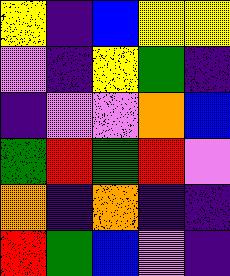[["yellow", "indigo", "blue", "yellow", "yellow"], ["violet", "indigo", "yellow", "green", "indigo"], ["indigo", "violet", "violet", "orange", "blue"], ["green", "red", "green", "red", "violet"], ["orange", "indigo", "orange", "indigo", "indigo"], ["red", "green", "blue", "violet", "indigo"]]